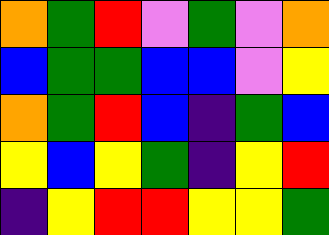[["orange", "green", "red", "violet", "green", "violet", "orange"], ["blue", "green", "green", "blue", "blue", "violet", "yellow"], ["orange", "green", "red", "blue", "indigo", "green", "blue"], ["yellow", "blue", "yellow", "green", "indigo", "yellow", "red"], ["indigo", "yellow", "red", "red", "yellow", "yellow", "green"]]